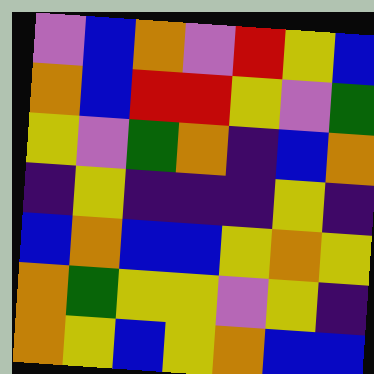[["violet", "blue", "orange", "violet", "red", "yellow", "blue"], ["orange", "blue", "red", "red", "yellow", "violet", "green"], ["yellow", "violet", "green", "orange", "indigo", "blue", "orange"], ["indigo", "yellow", "indigo", "indigo", "indigo", "yellow", "indigo"], ["blue", "orange", "blue", "blue", "yellow", "orange", "yellow"], ["orange", "green", "yellow", "yellow", "violet", "yellow", "indigo"], ["orange", "yellow", "blue", "yellow", "orange", "blue", "blue"]]